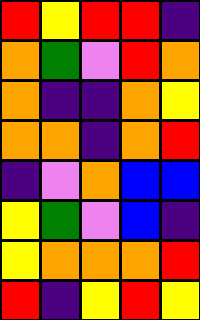[["red", "yellow", "red", "red", "indigo"], ["orange", "green", "violet", "red", "orange"], ["orange", "indigo", "indigo", "orange", "yellow"], ["orange", "orange", "indigo", "orange", "red"], ["indigo", "violet", "orange", "blue", "blue"], ["yellow", "green", "violet", "blue", "indigo"], ["yellow", "orange", "orange", "orange", "red"], ["red", "indigo", "yellow", "red", "yellow"]]